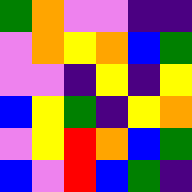[["green", "orange", "violet", "violet", "indigo", "indigo"], ["violet", "orange", "yellow", "orange", "blue", "green"], ["violet", "violet", "indigo", "yellow", "indigo", "yellow"], ["blue", "yellow", "green", "indigo", "yellow", "orange"], ["violet", "yellow", "red", "orange", "blue", "green"], ["blue", "violet", "red", "blue", "green", "indigo"]]